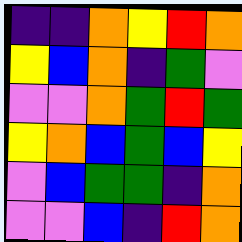[["indigo", "indigo", "orange", "yellow", "red", "orange"], ["yellow", "blue", "orange", "indigo", "green", "violet"], ["violet", "violet", "orange", "green", "red", "green"], ["yellow", "orange", "blue", "green", "blue", "yellow"], ["violet", "blue", "green", "green", "indigo", "orange"], ["violet", "violet", "blue", "indigo", "red", "orange"]]